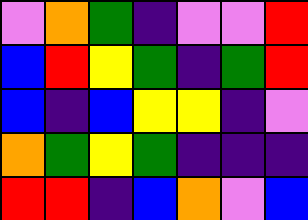[["violet", "orange", "green", "indigo", "violet", "violet", "red"], ["blue", "red", "yellow", "green", "indigo", "green", "red"], ["blue", "indigo", "blue", "yellow", "yellow", "indigo", "violet"], ["orange", "green", "yellow", "green", "indigo", "indigo", "indigo"], ["red", "red", "indigo", "blue", "orange", "violet", "blue"]]